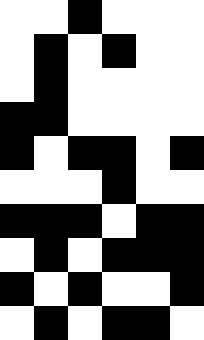[["white", "white", "black", "white", "white", "white"], ["white", "black", "white", "black", "white", "white"], ["white", "black", "white", "white", "white", "white"], ["black", "black", "white", "white", "white", "white"], ["black", "white", "black", "black", "white", "black"], ["white", "white", "white", "black", "white", "white"], ["black", "black", "black", "white", "black", "black"], ["white", "black", "white", "black", "black", "black"], ["black", "white", "black", "white", "white", "black"], ["white", "black", "white", "black", "black", "white"]]